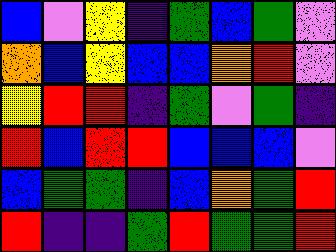[["blue", "violet", "yellow", "indigo", "green", "blue", "green", "violet"], ["orange", "blue", "yellow", "blue", "blue", "orange", "red", "violet"], ["yellow", "red", "red", "indigo", "green", "violet", "green", "indigo"], ["red", "blue", "red", "red", "blue", "blue", "blue", "violet"], ["blue", "green", "green", "indigo", "blue", "orange", "green", "red"], ["red", "indigo", "indigo", "green", "red", "green", "green", "red"]]